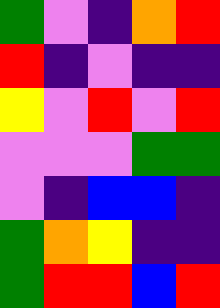[["green", "violet", "indigo", "orange", "red"], ["red", "indigo", "violet", "indigo", "indigo"], ["yellow", "violet", "red", "violet", "red"], ["violet", "violet", "violet", "green", "green"], ["violet", "indigo", "blue", "blue", "indigo"], ["green", "orange", "yellow", "indigo", "indigo"], ["green", "red", "red", "blue", "red"]]